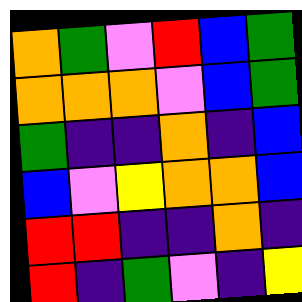[["orange", "green", "violet", "red", "blue", "green"], ["orange", "orange", "orange", "violet", "blue", "green"], ["green", "indigo", "indigo", "orange", "indigo", "blue"], ["blue", "violet", "yellow", "orange", "orange", "blue"], ["red", "red", "indigo", "indigo", "orange", "indigo"], ["red", "indigo", "green", "violet", "indigo", "yellow"]]